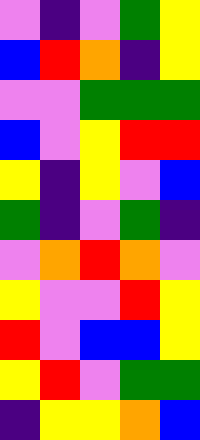[["violet", "indigo", "violet", "green", "yellow"], ["blue", "red", "orange", "indigo", "yellow"], ["violet", "violet", "green", "green", "green"], ["blue", "violet", "yellow", "red", "red"], ["yellow", "indigo", "yellow", "violet", "blue"], ["green", "indigo", "violet", "green", "indigo"], ["violet", "orange", "red", "orange", "violet"], ["yellow", "violet", "violet", "red", "yellow"], ["red", "violet", "blue", "blue", "yellow"], ["yellow", "red", "violet", "green", "green"], ["indigo", "yellow", "yellow", "orange", "blue"]]